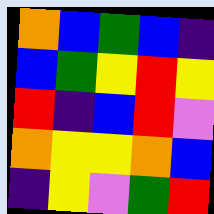[["orange", "blue", "green", "blue", "indigo"], ["blue", "green", "yellow", "red", "yellow"], ["red", "indigo", "blue", "red", "violet"], ["orange", "yellow", "yellow", "orange", "blue"], ["indigo", "yellow", "violet", "green", "red"]]